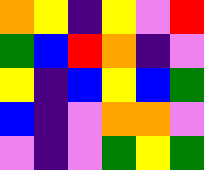[["orange", "yellow", "indigo", "yellow", "violet", "red"], ["green", "blue", "red", "orange", "indigo", "violet"], ["yellow", "indigo", "blue", "yellow", "blue", "green"], ["blue", "indigo", "violet", "orange", "orange", "violet"], ["violet", "indigo", "violet", "green", "yellow", "green"]]